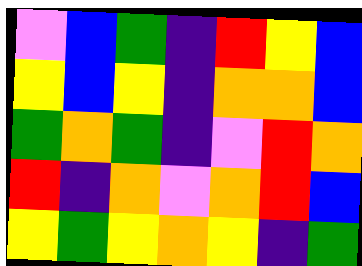[["violet", "blue", "green", "indigo", "red", "yellow", "blue"], ["yellow", "blue", "yellow", "indigo", "orange", "orange", "blue"], ["green", "orange", "green", "indigo", "violet", "red", "orange"], ["red", "indigo", "orange", "violet", "orange", "red", "blue"], ["yellow", "green", "yellow", "orange", "yellow", "indigo", "green"]]